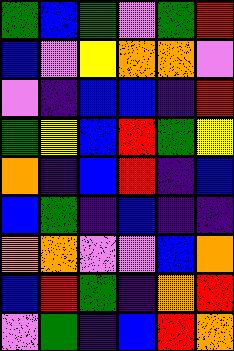[["green", "blue", "green", "violet", "green", "red"], ["blue", "violet", "yellow", "orange", "orange", "violet"], ["violet", "indigo", "blue", "blue", "indigo", "red"], ["green", "yellow", "blue", "red", "green", "yellow"], ["orange", "indigo", "blue", "red", "indigo", "blue"], ["blue", "green", "indigo", "blue", "indigo", "indigo"], ["orange", "orange", "violet", "violet", "blue", "orange"], ["blue", "red", "green", "indigo", "orange", "red"], ["violet", "green", "indigo", "blue", "red", "orange"]]